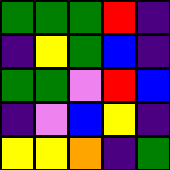[["green", "green", "green", "red", "indigo"], ["indigo", "yellow", "green", "blue", "indigo"], ["green", "green", "violet", "red", "blue"], ["indigo", "violet", "blue", "yellow", "indigo"], ["yellow", "yellow", "orange", "indigo", "green"]]